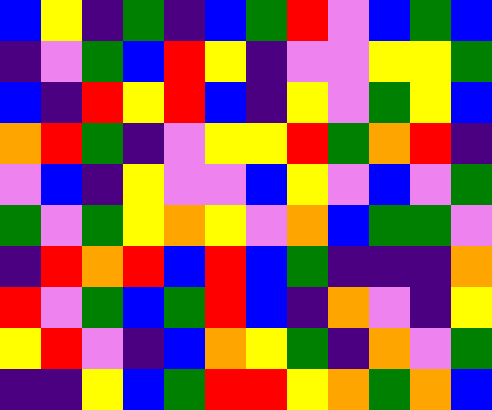[["blue", "yellow", "indigo", "green", "indigo", "blue", "green", "red", "violet", "blue", "green", "blue"], ["indigo", "violet", "green", "blue", "red", "yellow", "indigo", "violet", "violet", "yellow", "yellow", "green"], ["blue", "indigo", "red", "yellow", "red", "blue", "indigo", "yellow", "violet", "green", "yellow", "blue"], ["orange", "red", "green", "indigo", "violet", "yellow", "yellow", "red", "green", "orange", "red", "indigo"], ["violet", "blue", "indigo", "yellow", "violet", "violet", "blue", "yellow", "violet", "blue", "violet", "green"], ["green", "violet", "green", "yellow", "orange", "yellow", "violet", "orange", "blue", "green", "green", "violet"], ["indigo", "red", "orange", "red", "blue", "red", "blue", "green", "indigo", "indigo", "indigo", "orange"], ["red", "violet", "green", "blue", "green", "red", "blue", "indigo", "orange", "violet", "indigo", "yellow"], ["yellow", "red", "violet", "indigo", "blue", "orange", "yellow", "green", "indigo", "orange", "violet", "green"], ["indigo", "indigo", "yellow", "blue", "green", "red", "red", "yellow", "orange", "green", "orange", "blue"]]